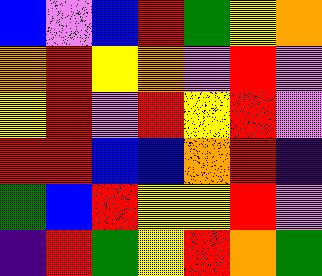[["blue", "violet", "blue", "red", "green", "yellow", "orange"], ["orange", "red", "yellow", "orange", "violet", "red", "violet"], ["yellow", "red", "violet", "red", "yellow", "red", "violet"], ["red", "red", "blue", "blue", "orange", "red", "indigo"], ["green", "blue", "red", "yellow", "yellow", "red", "violet"], ["indigo", "red", "green", "yellow", "red", "orange", "green"]]